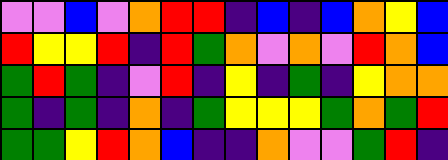[["violet", "violet", "blue", "violet", "orange", "red", "red", "indigo", "blue", "indigo", "blue", "orange", "yellow", "blue"], ["red", "yellow", "yellow", "red", "indigo", "red", "green", "orange", "violet", "orange", "violet", "red", "orange", "blue"], ["green", "red", "green", "indigo", "violet", "red", "indigo", "yellow", "indigo", "green", "indigo", "yellow", "orange", "orange"], ["green", "indigo", "green", "indigo", "orange", "indigo", "green", "yellow", "yellow", "yellow", "green", "orange", "green", "red"], ["green", "green", "yellow", "red", "orange", "blue", "indigo", "indigo", "orange", "violet", "violet", "green", "red", "indigo"]]